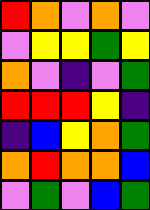[["red", "orange", "violet", "orange", "violet"], ["violet", "yellow", "yellow", "green", "yellow"], ["orange", "violet", "indigo", "violet", "green"], ["red", "red", "red", "yellow", "indigo"], ["indigo", "blue", "yellow", "orange", "green"], ["orange", "red", "orange", "orange", "blue"], ["violet", "green", "violet", "blue", "green"]]